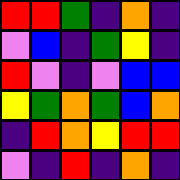[["red", "red", "green", "indigo", "orange", "indigo"], ["violet", "blue", "indigo", "green", "yellow", "indigo"], ["red", "violet", "indigo", "violet", "blue", "blue"], ["yellow", "green", "orange", "green", "blue", "orange"], ["indigo", "red", "orange", "yellow", "red", "red"], ["violet", "indigo", "red", "indigo", "orange", "indigo"]]